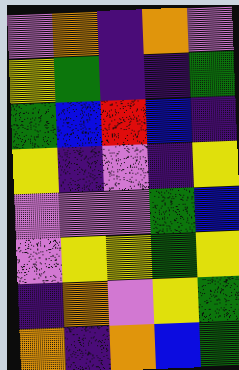[["violet", "orange", "indigo", "orange", "violet"], ["yellow", "green", "indigo", "indigo", "green"], ["green", "blue", "red", "blue", "indigo"], ["yellow", "indigo", "violet", "indigo", "yellow"], ["violet", "violet", "violet", "green", "blue"], ["violet", "yellow", "yellow", "green", "yellow"], ["indigo", "orange", "violet", "yellow", "green"], ["orange", "indigo", "orange", "blue", "green"]]